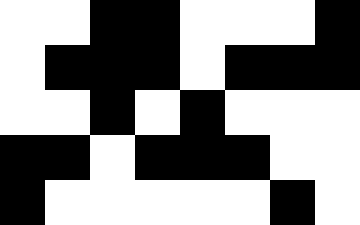[["white", "white", "black", "black", "white", "white", "white", "black"], ["white", "black", "black", "black", "white", "black", "black", "black"], ["white", "white", "black", "white", "black", "white", "white", "white"], ["black", "black", "white", "black", "black", "black", "white", "white"], ["black", "white", "white", "white", "white", "white", "black", "white"]]